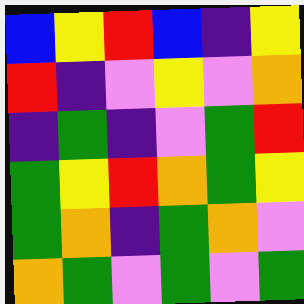[["blue", "yellow", "red", "blue", "indigo", "yellow"], ["red", "indigo", "violet", "yellow", "violet", "orange"], ["indigo", "green", "indigo", "violet", "green", "red"], ["green", "yellow", "red", "orange", "green", "yellow"], ["green", "orange", "indigo", "green", "orange", "violet"], ["orange", "green", "violet", "green", "violet", "green"]]